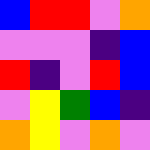[["blue", "red", "red", "violet", "orange"], ["violet", "violet", "violet", "indigo", "blue"], ["red", "indigo", "violet", "red", "blue"], ["violet", "yellow", "green", "blue", "indigo"], ["orange", "yellow", "violet", "orange", "violet"]]